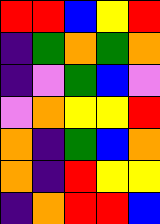[["red", "red", "blue", "yellow", "red"], ["indigo", "green", "orange", "green", "orange"], ["indigo", "violet", "green", "blue", "violet"], ["violet", "orange", "yellow", "yellow", "red"], ["orange", "indigo", "green", "blue", "orange"], ["orange", "indigo", "red", "yellow", "yellow"], ["indigo", "orange", "red", "red", "blue"]]